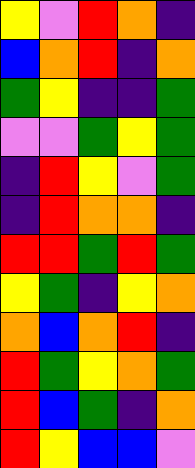[["yellow", "violet", "red", "orange", "indigo"], ["blue", "orange", "red", "indigo", "orange"], ["green", "yellow", "indigo", "indigo", "green"], ["violet", "violet", "green", "yellow", "green"], ["indigo", "red", "yellow", "violet", "green"], ["indigo", "red", "orange", "orange", "indigo"], ["red", "red", "green", "red", "green"], ["yellow", "green", "indigo", "yellow", "orange"], ["orange", "blue", "orange", "red", "indigo"], ["red", "green", "yellow", "orange", "green"], ["red", "blue", "green", "indigo", "orange"], ["red", "yellow", "blue", "blue", "violet"]]